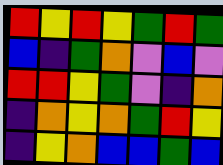[["red", "yellow", "red", "yellow", "green", "red", "green"], ["blue", "indigo", "green", "orange", "violet", "blue", "violet"], ["red", "red", "yellow", "green", "violet", "indigo", "orange"], ["indigo", "orange", "yellow", "orange", "green", "red", "yellow"], ["indigo", "yellow", "orange", "blue", "blue", "green", "blue"]]